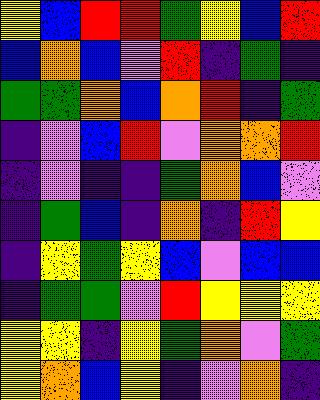[["yellow", "blue", "red", "red", "green", "yellow", "blue", "red"], ["blue", "orange", "blue", "violet", "red", "indigo", "green", "indigo"], ["green", "green", "orange", "blue", "orange", "red", "indigo", "green"], ["indigo", "violet", "blue", "red", "violet", "orange", "orange", "red"], ["indigo", "violet", "indigo", "indigo", "green", "orange", "blue", "violet"], ["indigo", "green", "blue", "indigo", "orange", "indigo", "red", "yellow"], ["indigo", "yellow", "green", "yellow", "blue", "violet", "blue", "blue"], ["indigo", "green", "green", "violet", "red", "yellow", "yellow", "yellow"], ["yellow", "yellow", "indigo", "yellow", "green", "orange", "violet", "green"], ["yellow", "orange", "blue", "yellow", "indigo", "violet", "orange", "indigo"]]